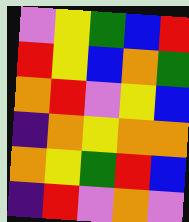[["violet", "yellow", "green", "blue", "red"], ["red", "yellow", "blue", "orange", "green"], ["orange", "red", "violet", "yellow", "blue"], ["indigo", "orange", "yellow", "orange", "orange"], ["orange", "yellow", "green", "red", "blue"], ["indigo", "red", "violet", "orange", "violet"]]